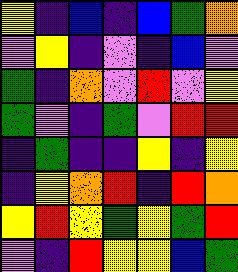[["yellow", "indigo", "blue", "indigo", "blue", "green", "orange"], ["violet", "yellow", "indigo", "violet", "indigo", "blue", "violet"], ["green", "indigo", "orange", "violet", "red", "violet", "yellow"], ["green", "violet", "indigo", "green", "violet", "red", "red"], ["indigo", "green", "indigo", "indigo", "yellow", "indigo", "yellow"], ["indigo", "yellow", "orange", "red", "indigo", "red", "orange"], ["yellow", "red", "yellow", "green", "yellow", "green", "red"], ["violet", "indigo", "red", "yellow", "yellow", "blue", "green"]]